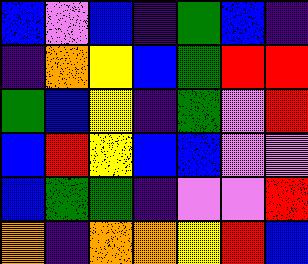[["blue", "violet", "blue", "indigo", "green", "blue", "indigo"], ["indigo", "orange", "yellow", "blue", "green", "red", "red"], ["green", "blue", "yellow", "indigo", "green", "violet", "red"], ["blue", "red", "yellow", "blue", "blue", "violet", "violet"], ["blue", "green", "green", "indigo", "violet", "violet", "red"], ["orange", "indigo", "orange", "orange", "yellow", "red", "blue"]]